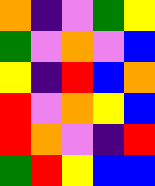[["orange", "indigo", "violet", "green", "yellow"], ["green", "violet", "orange", "violet", "blue"], ["yellow", "indigo", "red", "blue", "orange"], ["red", "violet", "orange", "yellow", "blue"], ["red", "orange", "violet", "indigo", "red"], ["green", "red", "yellow", "blue", "blue"]]